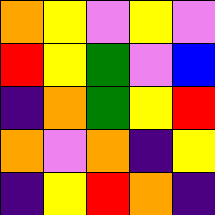[["orange", "yellow", "violet", "yellow", "violet"], ["red", "yellow", "green", "violet", "blue"], ["indigo", "orange", "green", "yellow", "red"], ["orange", "violet", "orange", "indigo", "yellow"], ["indigo", "yellow", "red", "orange", "indigo"]]